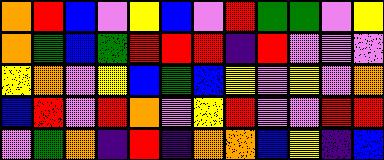[["orange", "red", "blue", "violet", "yellow", "blue", "violet", "red", "green", "green", "violet", "yellow"], ["orange", "green", "blue", "green", "red", "red", "red", "indigo", "red", "violet", "violet", "violet"], ["yellow", "orange", "violet", "yellow", "blue", "green", "blue", "yellow", "violet", "yellow", "violet", "orange"], ["blue", "red", "violet", "red", "orange", "violet", "yellow", "red", "violet", "violet", "red", "red"], ["violet", "green", "orange", "indigo", "red", "indigo", "orange", "orange", "blue", "yellow", "indigo", "blue"]]